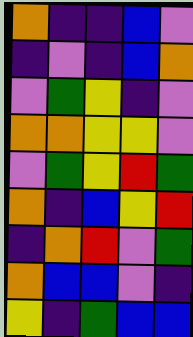[["orange", "indigo", "indigo", "blue", "violet"], ["indigo", "violet", "indigo", "blue", "orange"], ["violet", "green", "yellow", "indigo", "violet"], ["orange", "orange", "yellow", "yellow", "violet"], ["violet", "green", "yellow", "red", "green"], ["orange", "indigo", "blue", "yellow", "red"], ["indigo", "orange", "red", "violet", "green"], ["orange", "blue", "blue", "violet", "indigo"], ["yellow", "indigo", "green", "blue", "blue"]]